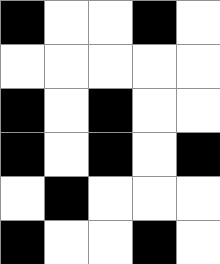[["black", "white", "white", "black", "white"], ["white", "white", "white", "white", "white"], ["black", "white", "black", "white", "white"], ["black", "white", "black", "white", "black"], ["white", "black", "white", "white", "white"], ["black", "white", "white", "black", "white"]]